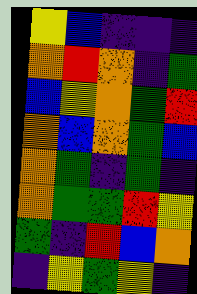[["yellow", "blue", "indigo", "indigo", "indigo"], ["orange", "red", "orange", "indigo", "green"], ["blue", "yellow", "orange", "green", "red"], ["orange", "blue", "orange", "green", "blue"], ["orange", "green", "indigo", "green", "indigo"], ["orange", "green", "green", "red", "yellow"], ["green", "indigo", "red", "blue", "orange"], ["indigo", "yellow", "green", "yellow", "indigo"]]